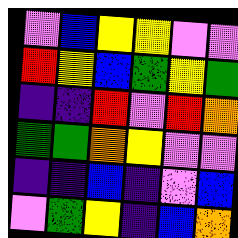[["violet", "blue", "yellow", "yellow", "violet", "violet"], ["red", "yellow", "blue", "green", "yellow", "green"], ["indigo", "indigo", "red", "violet", "red", "orange"], ["green", "green", "orange", "yellow", "violet", "violet"], ["indigo", "indigo", "blue", "indigo", "violet", "blue"], ["violet", "green", "yellow", "indigo", "blue", "orange"]]